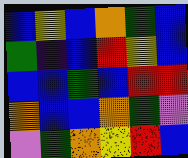[["blue", "yellow", "blue", "orange", "green", "blue"], ["green", "indigo", "blue", "red", "yellow", "blue"], ["blue", "blue", "green", "blue", "red", "red"], ["orange", "blue", "blue", "orange", "green", "violet"], ["violet", "green", "orange", "yellow", "red", "blue"]]